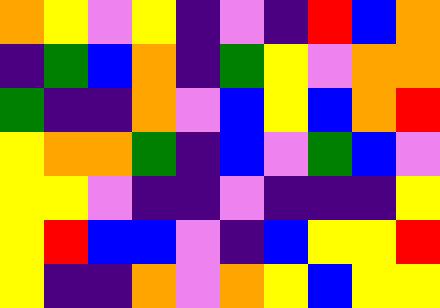[["orange", "yellow", "violet", "yellow", "indigo", "violet", "indigo", "red", "blue", "orange"], ["indigo", "green", "blue", "orange", "indigo", "green", "yellow", "violet", "orange", "orange"], ["green", "indigo", "indigo", "orange", "violet", "blue", "yellow", "blue", "orange", "red"], ["yellow", "orange", "orange", "green", "indigo", "blue", "violet", "green", "blue", "violet"], ["yellow", "yellow", "violet", "indigo", "indigo", "violet", "indigo", "indigo", "indigo", "yellow"], ["yellow", "red", "blue", "blue", "violet", "indigo", "blue", "yellow", "yellow", "red"], ["yellow", "indigo", "indigo", "orange", "violet", "orange", "yellow", "blue", "yellow", "yellow"]]